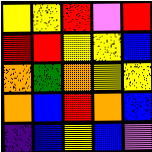[["yellow", "yellow", "red", "violet", "red"], ["red", "red", "yellow", "yellow", "blue"], ["orange", "green", "orange", "yellow", "yellow"], ["orange", "blue", "red", "orange", "blue"], ["indigo", "blue", "yellow", "blue", "violet"]]